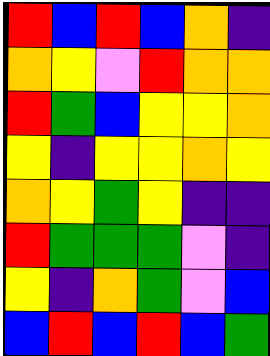[["red", "blue", "red", "blue", "orange", "indigo"], ["orange", "yellow", "violet", "red", "orange", "orange"], ["red", "green", "blue", "yellow", "yellow", "orange"], ["yellow", "indigo", "yellow", "yellow", "orange", "yellow"], ["orange", "yellow", "green", "yellow", "indigo", "indigo"], ["red", "green", "green", "green", "violet", "indigo"], ["yellow", "indigo", "orange", "green", "violet", "blue"], ["blue", "red", "blue", "red", "blue", "green"]]